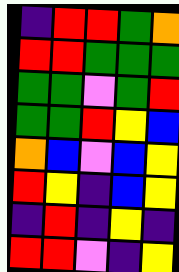[["indigo", "red", "red", "green", "orange"], ["red", "red", "green", "green", "green"], ["green", "green", "violet", "green", "red"], ["green", "green", "red", "yellow", "blue"], ["orange", "blue", "violet", "blue", "yellow"], ["red", "yellow", "indigo", "blue", "yellow"], ["indigo", "red", "indigo", "yellow", "indigo"], ["red", "red", "violet", "indigo", "yellow"]]